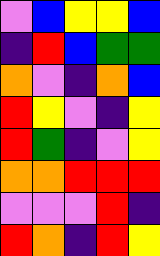[["violet", "blue", "yellow", "yellow", "blue"], ["indigo", "red", "blue", "green", "green"], ["orange", "violet", "indigo", "orange", "blue"], ["red", "yellow", "violet", "indigo", "yellow"], ["red", "green", "indigo", "violet", "yellow"], ["orange", "orange", "red", "red", "red"], ["violet", "violet", "violet", "red", "indigo"], ["red", "orange", "indigo", "red", "yellow"]]